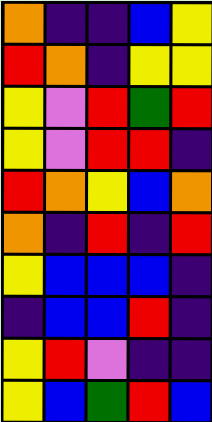[["orange", "indigo", "indigo", "blue", "yellow"], ["red", "orange", "indigo", "yellow", "yellow"], ["yellow", "violet", "red", "green", "red"], ["yellow", "violet", "red", "red", "indigo"], ["red", "orange", "yellow", "blue", "orange"], ["orange", "indigo", "red", "indigo", "red"], ["yellow", "blue", "blue", "blue", "indigo"], ["indigo", "blue", "blue", "red", "indigo"], ["yellow", "red", "violet", "indigo", "indigo"], ["yellow", "blue", "green", "red", "blue"]]